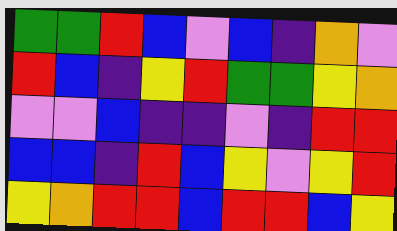[["green", "green", "red", "blue", "violet", "blue", "indigo", "orange", "violet"], ["red", "blue", "indigo", "yellow", "red", "green", "green", "yellow", "orange"], ["violet", "violet", "blue", "indigo", "indigo", "violet", "indigo", "red", "red"], ["blue", "blue", "indigo", "red", "blue", "yellow", "violet", "yellow", "red"], ["yellow", "orange", "red", "red", "blue", "red", "red", "blue", "yellow"]]